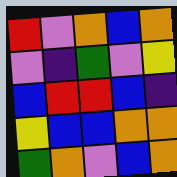[["red", "violet", "orange", "blue", "orange"], ["violet", "indigo", "green", "violet", "yellow"], ["blue", "red", "red", "blue", "indigo"], ["yellow", "blue", "blue", "orange", "orange"], ["green", "orange", "violet", "blue", "orange"]]